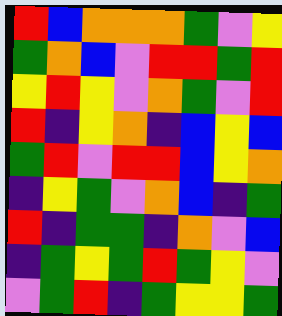[["red", "blue", "orange", "orange", "orange", "green", "violet", "yellow"], ["green", "orange", "blue", "violet", "red", "red", "green", "red"], ["yellow", "red", "yellow", "violet", "orange", "green", "violet", "red"], ["red", "indigo", "yellow", "orange", "indigo", "blue", "yellow", "blue"], ["green", "red", "violet", "red", "red", "blue", "yellow", "orange"], ["indigo", "yellow", "green", "violet", "orange", "blue", "indigo", "green"], ["red", "indigo", "green", "green", "indigo", "orange", "violet", "blue"], ["indigo", "green", "yellow", "green", "red", "green", "yellow", "violet"], ["violet", "green", "red", "indigo", "green", "yellow", "yellow", "green"]]